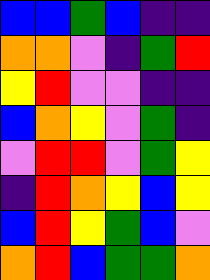[["blue", "blue", "green", "blue", "indigo", "indigo"], ["orange", "orange", "violet", "indigo", "green", "red"], ["yellow", "red", "violet", "violet", "indigo", "indigo"], ["blue", "orange", "yellow", "violet", "green", "indigo"], ["violet", "red", "red", "violet", "green", "yellow"], ["indigo", "red", "orange", "yellow", "blue", "yellow"], ["blue", "red", "yellow", "green", "blue", "violet"], ["orange", "red", "blue", "green", "green", "orange"]]